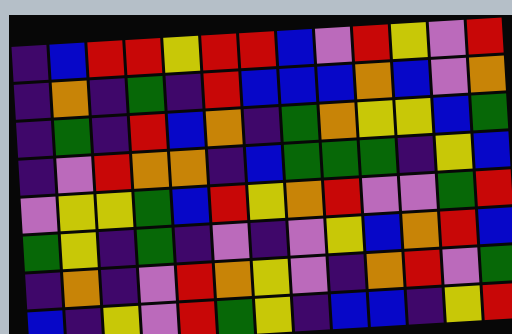[["indigo", "blue", "red", "red", "yellow", "red", "red", "blue", "violet", "red", "yellow", "violet", "red"], ["indigo", "orange", "indigo", "green", "indigo", "red", "blue", "blue", "blue", "orange", "blue", "violet", "orange"], ["indigo", "green", "indigo", "red", "blue", "orange", "indigo", "green", "orange", "yellow", "yellow", "blue", "green"], ["indigo", "violet", "red", "orange", "orange", "indigo", "blue", "green", "green", "green", "indigo", "yellow", "blue"], ["violet", "yellow", "yellow", "green", "blue", "red", "yellow", "orange", "red", "violet", "violet", "green", "red"], ["green", "yellow", "indigo", "green", "indigo", "violet", "indigo", "violet", "yellow", "blue", "orange", "red", "blue"], ["indigo", "orange", "indigo", "violet", "red", "orange", "yellow", "violet", "indigo", "orange", "red", "violet", "green"], ["blue", "indigo", "yellow", "violet", "red", "green", "yellow", "indigo", "blue", "blue", "indigo", "yellow", "red"]]